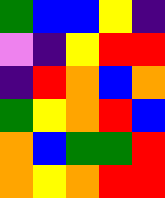[["green", "blue", "blue", "yellow", "indigo"], ["violet", "indigo", "yellow", "red", "red"], ["indigo", "red", "orange", "blue", "orange"], ["green", "yellow", "orange", "red", "blue"], ["orange", "blue", "green", "green", "red"], ["orange", "yellow", "orange", "red", "red"]]